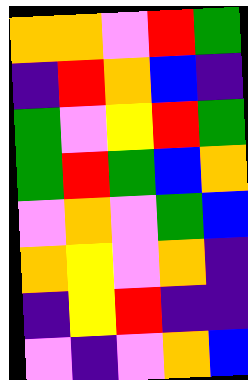[["orange", "orange", "violet", "red", "green"], ["indigo", "red", "orange", "blue", "indigo"], ["green", "violet", "yellow", "red", "green"], ["green", "red", "green", "blue", "orange"], ["violet", "orange", "violet", "green", "blue"], ["orange", "yellow", "violet", "orange", "indigo"], ["indigo", "yellow", "red", "indigo", "indigo"], ["violet", "indigo", "violet", "orange", "blue"]]